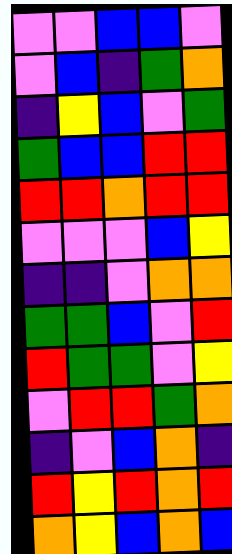[["violet", "violet", "blue", "blue", "violet"], ["violet", "blue", "indigo", "green", "orange"], ["indigo", "yellow", "blue", "violet", "green"], ["green", "blue", "blue", "red", "red"], ["red", "red", "orange", "red", "red"], ["violet", "violet", "violet", "blue", "yellow"], ["indigo", "indigo", "violet", "orange", "orange"], ["green", "green", "blue", "violet", "red"], ["red", "green", "green", "violet", "yellow"], ["violet", "red", "red", "green", "orange"], ["indigo", "violet", "blue", "orange", "indigo"], ["red", "yellow", "red", "orange", "red"], ["orange", "yellow", "blue", "orange", "blue"]]